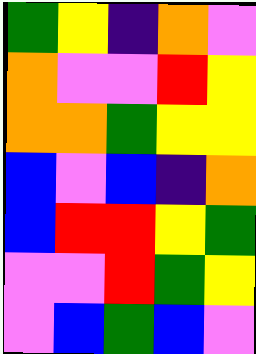[["green", "yellow", "indigo", "orange", "violet"], ["orange", "violet", "violet", "red", "yellow"], ["orange", "orange", "green", "yellow", "yellow"], ["blue", "violet", "blue", "indigo", "orange"], ["blue", "red", "red", "yellow", "green"], ["violet", "violet", "red", "green", "yellow"], ["violet", "blue", "green", "blue", "violet"]]